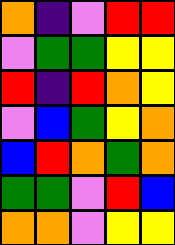[["orange", "indigo", "violet", "red", "red"], ["violet", "green", "green", "yellow", "yellow"], ["red", "indigo", "red", "orange", "yellow"], ["violet", "blue", "green", "yellow", "orange"], ["blue", "red", "orange", "green", "orange"], ["green", "green", "violet", "red", "blue"], ["orange", "orange", "violet", "yellow", "yellow"]]